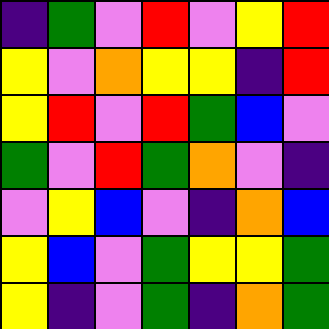[["indigo", "green", "violet", "red", "violet", "yellow", "red"], ["yellow", "violet", "orange", "yellow", "yellow", "indigo", "red"], ["yellow", "red", "violet", "red", "green", "blue", "violet"], ["green", "violet", "red", "green", "orange", "violet", "indigo"], ["violet", "yellow", "blue", "violet", "indigo", "orange", "blue"], ["yellow", "blue", "violet", "green", "yellow", "yellow", "green"], ["yellow", "indigo", "violet", "green", "indigo", "orange", "green"]]